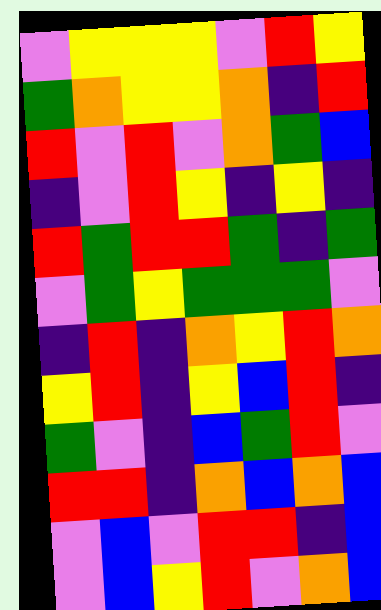[["violet", "yellow", "yellow", "yellow", "violet", "red", "yellow"], ["green", "orange", "yellow", "yellow", "orange", "indigo", "red"], ["red", "violet", "red", "violet", "orange", "green", "blue"], ["indigo", "violet", "red", "yellow", "indigo", "yellow", "indigo"], ["red", "green", "red", "red", "green", "indigo", "green"], ["violet", "green", "yellow", "green", "green", "green", "violet"], ["indigo", "red", "indigo", "orange", "yellow", "red", "orange"], ["yellow", "red", "indigo", "yellow", "blue", "red", "indigo"], ["green", "violet", "indigo", "blue", "green", "red", "violet"], ["red", "red", "indigo", "orange", "blue", "orange", "blue"], ["violet", "blue", "violet", "red", "red", "indigo", "blue"], ["violet", "blue", "yellow", "red", "violet", "orange", "blue"]]